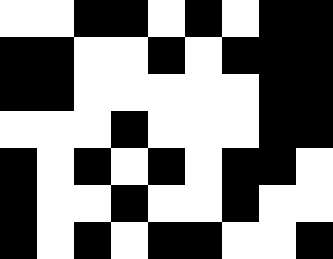[["white", "white", "black", "black", "white", "black", "white", "black", "black"], ["black", "black", "white", "white", "black", "white", "black", "black", "black"], ["black", "black", "white", "white", "white", "white", "white", "black", "black"], ["white", "white", "white", "black", "white", "white", "white", "black", "black"], ["black", "white", "black", "white", "black", "white", "black", "black", "white"], ["black", "white", "white", "black", "white", "white", "black", "white", "white"], ["black", "white", "black", "white", "black", "black", "white", "white", "black"]]